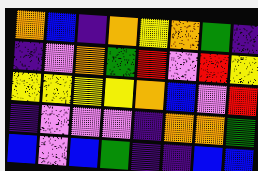[["orange", "blue", "indigo", "orange", "yellow", "orange", "green", "indigo"], ["indigo", "violet", "orange", "green", "red", "violet", "red", "yellow"], ["yellow", "yellow", "yellow", "yellow", "orange", "blue", "violet", "red"], ["indigo", "violet", "violet", "violet", "indigo", "orange", "orange", "green"], ["blue", "violet", "blue", "green", "indigo", "indigo", "blue", "blue"]]